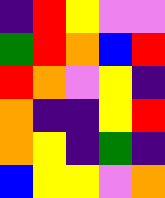[["indigo", "red", "yellow", "violet", "violet"], ["green", "red", "orange", "blue", "red"], ["red", "orange", "violet", "yellow", "indigo"], ["orange", "indigo", "indigo", "yellow", "red"], ["orange", "yellow", "indigo", "green", "indigo"], ["blue", "yellow", "yellow", "violet", "orange"]]